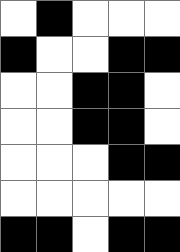[["white", "black", "white", "white", "white"], ["black", "white", "white", "black", "black"], ["white", "white", "black", "black", "white"], ["white", "white", "black", "black", "white"], ["white", "white", "white", "black", "black"], ["white", "white", "white", "white", "white"], ["black", "black", "white", "black", "black"]]